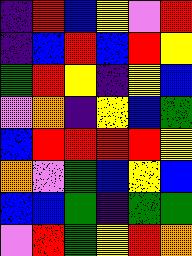[["indigo", "red", "blue", "yellow", "violet", "red"], ["indigo", "blue", "red", "blue", "red", "yellow"], ["green", "red", "yellow", "indigo", "yellow", "blue"], ["violet", "orange", "indigo", "yellow", "blue", "green"], ["blue", "red", "red", "red", "red", "yellow"], ["orange", "violet", "green", "blue", "yellow", "blue"], ["blue", "blue", "green", "indigo", "green", "green"], ["violet", "red", "green", "yellow", "red", "orange"]]